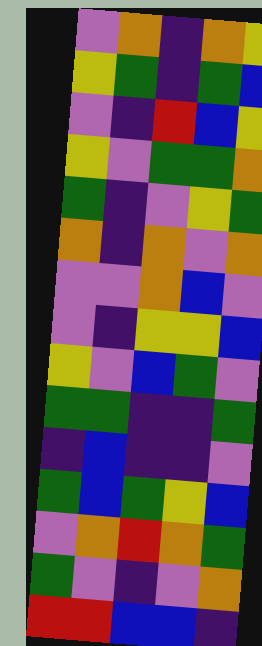[["violet", "orange", "indigo", "orange", "yellow"], ["yellow", "green", "indigo", "green", "blue"], ["violet", "indigo", "red", "blue", "yellow"], ["yellow", "violet", "green", "green", "orange"], ["green", "indigo", "violet", "yellow", "green"], ["orange", "indigo", "orange", "violet", "orange"], ["violet", "violet", "orange", "blue", "violet"], ["violet", "indigo", "yellow", "yellow", "blue"], ["yellow", "violet", "blue", "green", "violet"], ["green", "green", "indigo", "indigo", "green"], ["indigo", "blue", "indigo", "indigo", "violet"], ["green", "blue", "green", "yellow", "blue"], ["violet", "orange", "red", "orange", "green"], ["green", "violet", "indigo", "violet", "orange"], ["red", "red", "blue", "blue", "indigo"]]